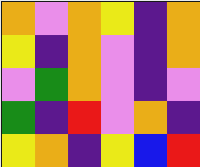[["orange", "violet", "orange", "yellow", "indigo", "orange"], ["yellow", "indigo", "orange", "violet", "indigo", "orange"], ["violet", "green", "orange", "violet", "indigo", "violet"], ["green", "indigo", "red", "violet", "orange", "indigo"], ["yellow", "orange", "indigo", "yellow", "blue", "red"]]